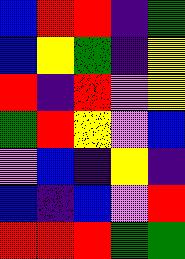[["blue", "red", "red", "indigo", "green"], ["blue", "yellow", "green", "indigo", "yellow"], ["red", "indigo", "red", "violet", "yellow"], ["green", "red", "yellow", "violet", "blue"], ["violet", "blue", "indigo", "yellow", "indigo"], ["blue", "indigo", "blue", "violet", "red"], ["red", "red", "red", "green", "green"]]